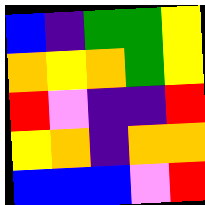[["blue", "indigo", "green", "green", "yellow"], ["orange", "yellow", "orange", "green", "yellow"], ["red", "violet", "indigo", "indigo", "red"], ["yellow", "orange", "indigo", "orange", "orange"], ["blue", "blue", "blue", "violet", "red"]]